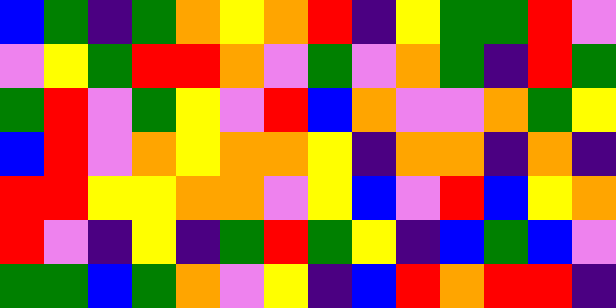[["blue", "green", "indigo", "green", "orange", "yellow", "orange", "red", "indigo", "yellow", "green", "green", "red", "violet"], ["violet", "yellow", "green", "red", "red", "orange", "violet", "green", "violet", "orange", "green", "indigo", "red", "green"], ["green", "red", "violet", "green", "yellow", "violet", "red", "blue", "orange", "violet", "violet", "orange", "green", "yellow"], ["blue", "red", "violet", "orange", "yellow", "orange", "orange", "yellow", "indigo", "orange", "orange", "indigo", "orange", "indigo"], ["red", "red", "yellow", "yellow", "orange", "orange", "violet", "yellow", "blue", "violet", "red", "blue", "yellow", "orange"], ["red", "violet", "indigo", "yellow", "indigo", "green", "red", "green", "yellow", "indigo", "blue", "green", "blue", "violet"], ["green", "green", "blue", "green", "orange", "violet", "yellow", "indigo", "blue", "red", "orange", "red", "red", "indigo"]]